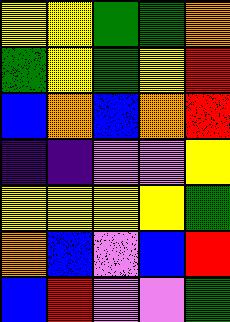[["yellow", "yellow", "green", "green", "orange"], ["green", "yellow", "green", "yellow", "red"], ["blue", "orange", "blue", "orange", "red"], ["indigo", "indigo", "violet", "violet", "yellow"], ["yellow", "yellow", "yellow", "yellow", "green"], ["orange", "blue", "violet", "blue", "red"], ["blue", "red", "violet", "violet", "green"]]